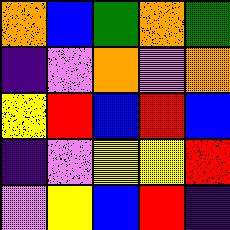[["orange", "blue", "green", "orange", "green"], ["indigo", "violet", "orange", "violet", "orange"], ["yellow", "red", "blue", "red", "blue"], ["indigo", "violet", "yellow", "yellow", "red"], ["violet", "yellow", "blue", "red", "indigo"]]